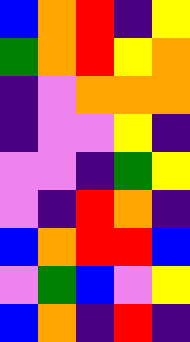[["blue", "orange", "red", "indigo", "yellow"], ["green", "orange", "red", "yellow", "orange"], ["indigo", "violet", "orange", "orange", "orange"], ["indigo", "violet", "violet", "yellow", "indigo"], ["violet", "violet", "indigo", "green", "yellow"], ["violet", "indigo", "red", "orange", "indigo"], ["blue", "orange", "red", "red", "blue"], ["violet", "green", "blue", "violet", "yellow"], ["blue", "orange", "indigo", "red", "indigo"]]